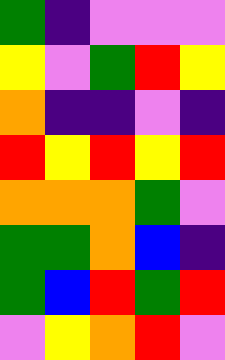[["green", "indigo", "violet", "violet", "violet"], ["yellow", "violet", "green", "red", "yellow"], ["orange", "indigo", "indigo", "violet", "indigo"], ["red", "yellow", "red", "yellow", "red"], ["orange", "orange", "orange", "green", "violet"], ["green", "green", "orange", "blue", "indigo"], ["green", "blue", "red", "green", "red"], ["violet", "yellow", "orange", "red", "violet"]]